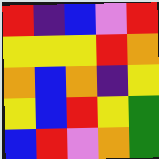[["red", "indigo", "blue", "violet", "red"], ["yellow", "yellow", "yellow", "red", "orange"], ["orange", "blue", "orange", "indigo", "yellow"], ["yellow", "blue", "red", "yellow", "green"], ["blue", "red", "violet", "orange", "green"]]